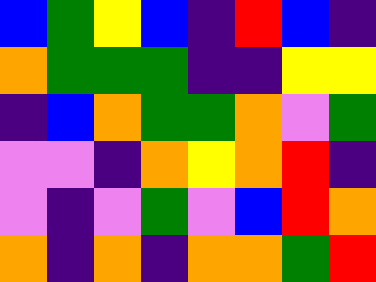[["blue", "green", "yellow", "blue", "indigo", "red", "blue", "indigo"], ["orange", "green", "green", "green", "indigo", "indigo", "yellow", "yellow"], ["indigo", "blue", "orange", "green", "green", "orange", "violet", "green"], ["violet", "violet", "indigo", "orange", "yellow", "orange", "red", "indigo"], ["violet", "indigo", "violet", "green", "violet", "blue", "red", "orange"], ["orange", "indigo", "orange", "indigo", "orange", "orange", "green", "red"]]